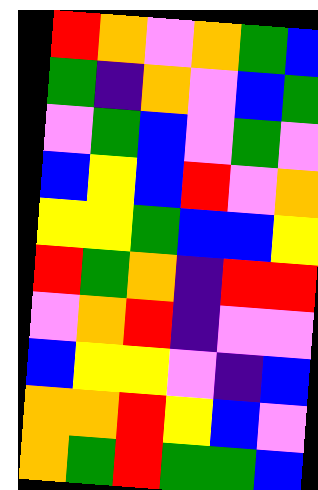[["red", "orange", "violet", "orange", "green", "blue"], ["green", "indigo", "orange", "violet", "blue", "green"], ["violet", "green", "blue", "violet", "green", "violet"], ["blue", "yellow", "blue", "red", "violet", "orange"], ["yellow", "yellow", "green", "blue", "blue", "yellow"], ["red", "green", "orange", "indigo", "red", "red"], ["violet", "orange", "red", "indigo", "violet", "violet"], ["blue", "yellow", "yellow", "violet", "indigo", "blue"], ["orange", "orange", "red", "yellow", "blue", "violet"], ["orange", "green", "red", "green", "green", "blue"]]